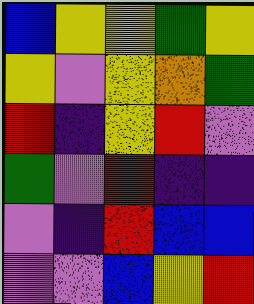[["blue", "yellow", "yellow", "green", "yellow"], ["yellow", "violet", "yellow", "orange", "green"], ["red", "indigo", "yellow", "red", "violet"], ["green", "violet", "red", "indigo", "indigo"], ["violet", "indigo", "red", "blue", "blue"], ["violet", "violet", "blue", "yellow", "red"]]